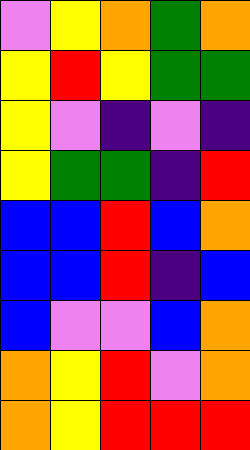[["violet", "yellow", "orange", "green", "orange"], ["yellow", "red", "yellow", "green", "green"], ["yellow", "violet", "indigo", "violet", "indigo"], ["yellow", "green", "green", "indigo", "red"], ["blue", "blue", "red", "blue", "orange"], ["blue", "blue", "red", "indigo", "blue"], ["blue", "violet", "violet", "blue", "orange"], ["orange", "yellow", "red", "violet", "orange"], ["orange", "yellow", "red", "red", "red"]]